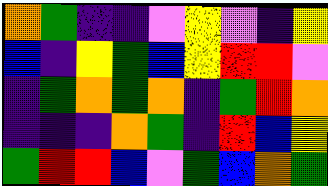[["orange", "green", "indigo", "indigo", "violet", "yellow", "violet", "indigo", "yellow"], ["blue", "indigo", "yellow", "green", "blue", "yellow", "red", "red", "violet"], ["indigo", "green", "orange", "green", "orange", "indigo", "green", "red", "orange"], ["indigo", "indigo", "indigo", "orange", "green", "indigo", "red", "blue", "yellow"], ["green", "red", "red", "blue", "violet", "green", "blue", "orange", "green"]]